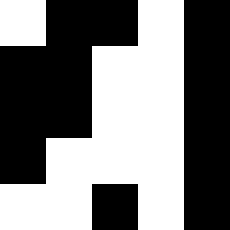[["white", "black", "black", "white", "black"], ["black", "black", "white", "white", "black"], ["black", "black", "white", "white", "black"], ["black", "white", "white", "white", "black"], ["white", "white", "black", "white", "black"]]